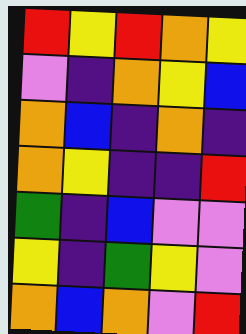[["red", "yellow", "red", "orange", "yellow"], ["violet", "indigo", "orange", "yellow", "blue"], ["orange", "blue", "indigo", "orange", "indigo"], ["orange", "yellow", "indigo", "indigo", "red"], ["green", "indigo", "blue", "violet", "violet"], ["yellow", "indigo", "green", "yellow", "violet"], ["orange", "blue", "orange", "violet", "red"]]